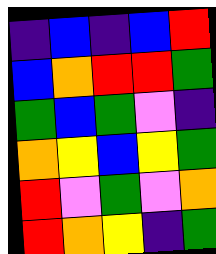[["indigo", "blue", "indigo", "blue", "red"], ["blue", "orange", "red", "red", "green"], ["green", "blue", "green", "violet", "indigo"], ["orange", "yellow", "blue", "yellow", "green"], ["red", "violet", "green", "violet", "orange"], ["red", "orange", "yellow", "indigo", "green"]]